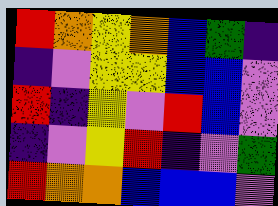[["red", "orange", "yellow", "orange", "blue", "green", "indigo"], ["indigo", "violet", "yellow", "yellow", "blue", "blue", "violet"], ["red", "indigo", "yellow", "violet", "red", "blue", "violet"], ["indigo", "violet", "yellow", "red", "indigo", "violet", "green"], ["red", "orange", "orange", "blue", "blue", "blue", "violet"]]